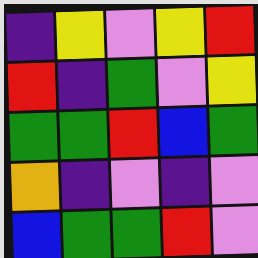[["indigo", "yellow", "violet", "yellow", "red"], ["red", "indigo", "green", "violet", "yellow"], ["green", "green", "red", "blue", "green"], ["orange", "indigo", "violet", "indigo", "violet"], ["blue", "green", "green", "red", "violet"]]